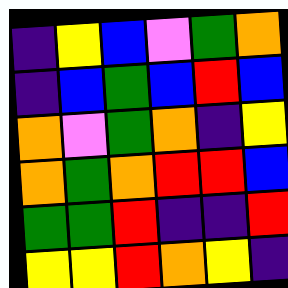[["indigo", "yellow", "blue", "violet", "green", "orange"], ["indigo", "blue", "green", "blue", "red", "blue"], ["orange", "violet", "green", "orange", "indigo", "yellow"], ["orange", "green", "orange", "red", "red", "blue"], ["green", "green", "red", "indigo", "indigo", "red"], ["yellow", "yellow", "red", "orange", "yellow", "indigo"]]